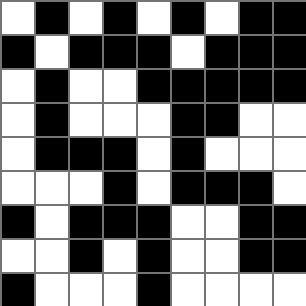[["white", "black", "white", "black", "white", "black", "white", "black", "black"], ["black", "white", "black", "black", "black", "white", "black", "black", "black"], ["white", "black", "white", "white", "black", "black", "black", "black", "black"], ["white", "black", "white", "white", "white", "black", "black", "white", "white"], ["white", "black", "black", "black", "white", "black", "white", "white", "white"], ["white", "white", "white", "black", "white", "black", "black", "black", "white"], ["black", "white", "black", "black", "black", "white", "white", "black", "black"], ["white", "white", "black", "white", "black", "white", "white", "black", "black"], ["black", "white", "white", "white", "black", "white", "white", "white", "white"]]